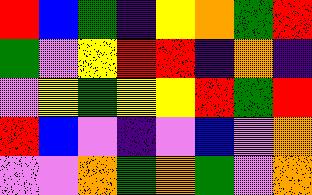[["red", "blue", "green", "indigo", "yellow", "orange", "green", "red"], ["green", "violet", "yellow", "red", "red", "indigo", "orange", "indigo"], ["violet", "yellow", "green", "yellow", "yellow", "red", "green", "red"], ["red", "blue", "violet", "indigo", "violet", "blue", "violet", "orange"], ["violet", "violet", "orange", "green", "orange", "green", "violet", "orange"]]